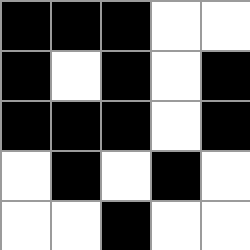[["black", "black", "black", "white", "white"], ["black", "white", "black", "white", "black"], ["black", "black", "black", "white", "black"], ["white", "black", "white", "black", "white"], ["white", "white", "black", "white", "white"]]